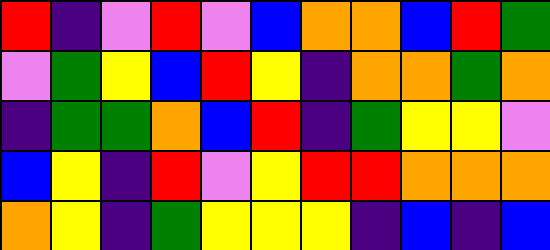[["red", "indigo", "violet", "red", "violet", "blue", "orange", "orange", "blue", "red", "green"], ["violet", "green", "yellow", "blue", "red", "yellow", "indigo", "orange", "orange", "green", "orange"], ["indigo", "green", "green", "orange", "blue", "red", "indigo", "green", "yellow", "yellow", "violet"], ["blue", "yellow", "indigo", "red", "violet", "yellow", "red", "red", "orange", "orange", "orange"], ["orange", "yellow", "indigo", "green", "yellow", "yellow", "yellow", "indigo", "blue", "indigo", "blue"]]